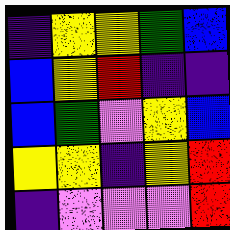[["indigo", "yellow", "yellow", "green", "blue"], ["blue", "yellow", "red", "indigo", "indigo"], ["blue", "green", "violet", "yellow", "blue"], ["yellow", "yellow", "indigo", "yellow", "red"], ["indigo", "violet", "violet", "violet", "red"]]